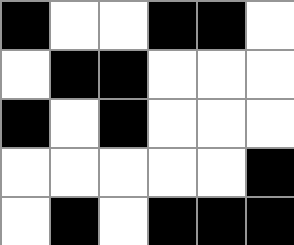[["black", "white", "white", "black", "black", "white"], ["white", "black", "black", "white", "white", "white"], ["black", "white", "black", "white", "white", "white"], ["white", "white", "white", "white", "white", "black"], ["white", "black", "white", "black", "black", "black"]]